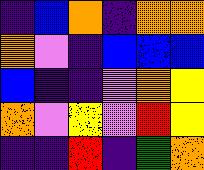[["indigo", "blue", "orange", "indigo", "orange", "orange"], ["orange", "violet", "indigo", "blue", "blue", "blue"], ["blue", "indigo", "indigo", "violet", "orange", "yellow"], ["orange", "violet", "yellow", "violet", "red", "yellow"], ["indigo", "indigo", "red", "indigo", "green", "orange"]]